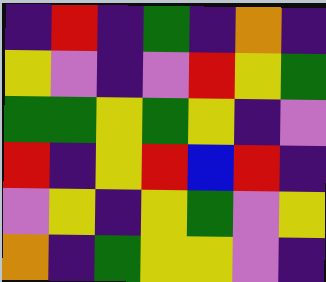[["indigo", "red", "indigo", "green", "indigo", "orange", "indigo"], ["yellow", "violet", "indigo", "violet", "red", "yellow", "green"], ["green", "green", "yellow", "green", "yellow", "indigo", "violet"], ["red", "indigo", "yellow", "red", "blue", "red", "indigo"], ["violet", "yellow", "indigo", "yellow", "green", "violet", "yellow"], ["orange", "indigo", "green", "yellow", "yellow", "violet", "indigo"]]